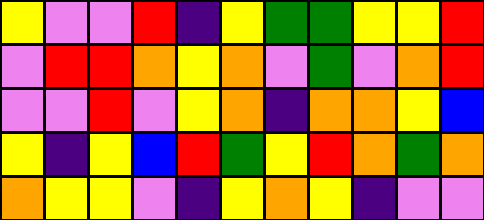[["yellow", "violet", "violet", "red", "indigo", "yellow", "green", "green", "yellow", "yellow", "red"], ["violet", "red", "red", "orange", "yellow", "orange", "violet", "green", "violet", "orange", "red"], ["violet", "violet", "red", "violet", "yellow", "orange", "indigo", "orange", "orange", "yellow", "blue"], ["yellow", "indigo", "yellow", "blue", "red", "green", "yellow", "red", "orange", "green", "orange"], ["orange", "yellow", "yellow", "violet", "indigo", "yellow", "orange", "yellow", "indigo", "violet", "violet"]]